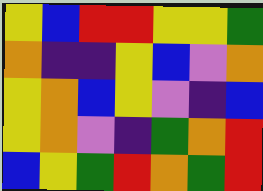[["yellow", "blue", "red", "red", "yellow", "yellow", "green"], ["orange", "indigo", "indigo", "yellow", "blue", "violet", "orange"], ["yellow", "orange", "blue", "yellow", "violet", "indigo", "blue"], ["yellow", "orange", "violet", "indigo", "green", "orange", "red"], ["blue", "yellow", "green", "red", "orange", "green", "red"]]